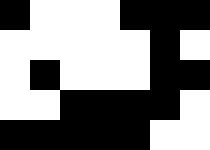[["black", "white", "white", "white", "black", "black", "black"], ["white", "white", "white", "white", "white", "black", "white"], ["white", "black", "white", "white", "white", "black", "black"], ["white", "white", "black", "black", "black", "black", "white"], ["black", "black", "black", "black", "black", "white", "white"]]